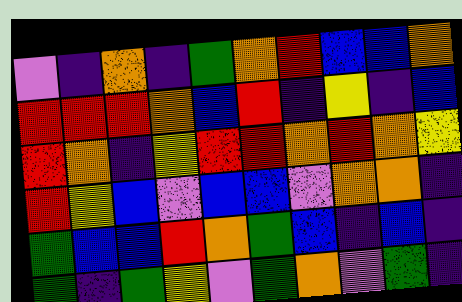[["violet", "indigo", "orange", "indigo", "green", "orange", "red", "blue", "blue", "orange"], ["red", "red", "red", "orange", "blue", "red", "indigo", "yellow", "indigo", "blue"], ["red", "orange", "indigo", "yellow", "red", "red", "orange", "red", "orange", "yellow"], ["red", "yellow", "blue", "violet", "blue", "blue", "violet", "orange", "orange", "indigo"], ["green", "blue", "blue", "red", "orange", "green", "blue", "indigo", "blue", "indigo"], ["green", "indigo", "green", "yellow", "violet", "green", "orange", "violet", "green", "indigo"]]